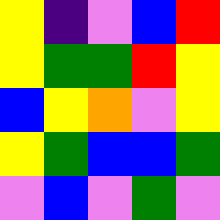[["yellow", "indigo", "violet", "blue", "red"], ["yellow", "green", "green", "red", "yellow"], ["blue", "yellow", "orange", "violet", "yellow"], ["yellow", "green", "blue", "blue", "green"], ["violet", "blue", "violet", "green", "violet"]]